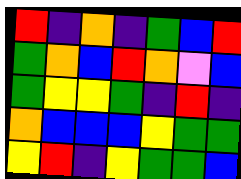[["red", "indigo", "orange", "indigo", "green", "blue", "red"], ["green", "orange", "blue", "red", "orange", "violet", "blue"], ["green", "yellow", "yellow", "green", "indigo", "red", "indigo"], ["orange", "blue", "blue", "blue", "yellow", "green", "green"], ["yellow", "red", "indigo", "yellow", "green", "green", "blue"]]